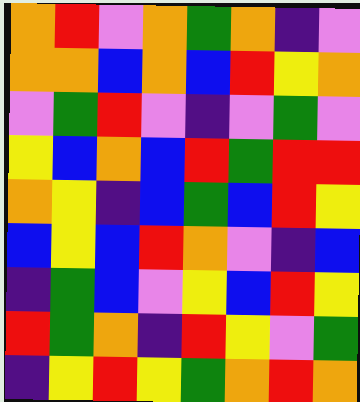[["orange", "red", "violet", "orange", "green", "orange", "indigo", "violet"], ["orange", "orange", "blue", "orange", "blue", "red", "yellow", "orange"], ["violet", "green", "red", "violet", "indigo", "violet", "green", "violet"], ["yellow", "blue", "orange", "blue", "red", "green", "red", "red"], ["orange", "yellow", "indigo", "blue", "green", "blue", "red", "yellow"], ["blue", "yellow", "blue", "red", "orange", "violet", "indigo", "blue"], ["indigo", "green", "blue", "violet", "yellow", "blue", "red", "yellow"], ["red", "green", "orange", "indigo", "red", "yellow", "violet", "green"], ["indigo", "yellow", "red", "yellow", "green", "orange", "red", "orange"]]